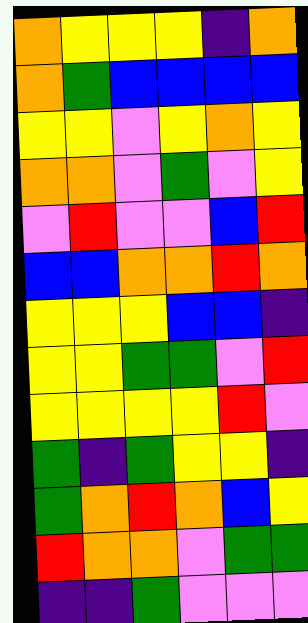[["orange", "yellow", "yellow", "yellow", "indigo", "orange"], ["orange", "green", "blue", "blue", "blue", "blue"], ["yellow", "yellow", "violet", "yellow", "orange", "yellow"], ["orange", "orange", "violet", "green", "violet", "yellow"], ["violet", "red", "violet", "violet", "blue", "red"], ["blue", "blue", "orange", "orange", "red", "orange"], ["yellow", "yellow", "yellow", "blue", "blue", "indigo"], ["yellow", "yellow", "green", "green", "violet", "red"], ["yellow", "yellow", "yellow", "yellow", "red", "violet"], ["green", "indigo", "green", "yellow", "yellow", "indigo"], ["green", "orange", "red", "orange", "blue", "yellow"], ["red", "orange", "orange", "violet", "green", "green"], ["indigo", "indigo", "green", "violet", "violet", "violet"]]